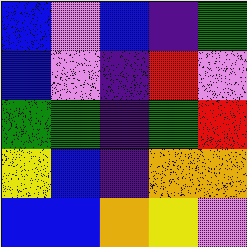[["blue", "violet", "blue", "indigo", "green"], ["blue", "violet", "indigo", "red", "violet"], ["green", "green", "indigo", "green", "red"], ["yellow", "blue", "indigo", "orange", "orange"], ["blue", "blue", "orange", "yellow", "violet"]]